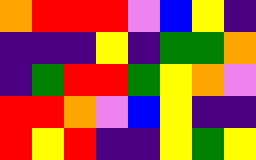[["orange", "red", "red", "red", "violet", "blue", "yellow", "indigo"], ["indigo", "indigo", "indigo", "yellow", "indigo", "green", "green", "orange"], ["indigo", "green", "red", "red", "green", "yellow", "orange", "violet"], ["red", "red", "orange", "violet", "blue", "yellow", "indigo", "indigo"], ["red", "yellow", "red", "indigo", "indigo", "yellow", "green", "yellow"]]